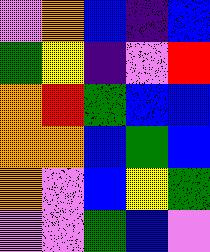[["violet", "orange", "blue", "indigo", "blue"], ["green", "yellow", "indigo", "violet", "red"], ["orange", "red", "green", "blue", "blue"], ["orange", "orange", "blue", "green", "blue"], ["orange", "violet", "blue", "yellow", "green"], ["violet", "violet", "green", "blue", "violet"]]